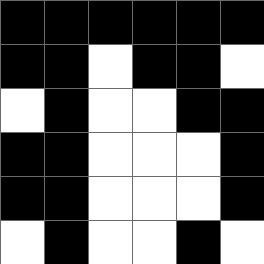[["black", "black", "black", "black", "black", "black"], ["black", "black", "white", "black", "black", "white"], ["white", "black", "white", "white", "black", "black"], ["black", "black", "white", "white", "white", "black"], ["black", "black", "white", "white", "white", "black"], ["white", "black", "white", "white", "black", "white"]]